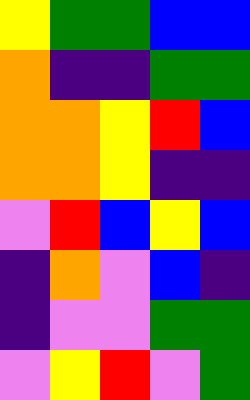[["yellow", "green", "green", "blue", "blue"], ["orange", "indigo", "indigo", "green", "green"], ["orange", "orange", "yellow", "red", "blue"], ["orange", "orange", "yellow", "indigo", "indigo"], ["violet", "red", "blue", "yellow", "blue"], ["indigo", "orange", "violet", "blue", "indigo"], ["indigo", "violet", "violet", "green", "green"], ["violet", "yellow", "red", "violet", "green"]]